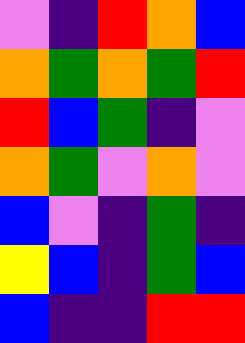[["violet", "indigo", "red", "orange", "blue"], ["orange", "green", "orange", "green", "red"], ["red", "blue", "green", "indigo", "violet"], ["orange", "green", "violet", "orange", "violet"], ["blue", "violet", "indigo", "green", "indigo"], ["yellow", "blue", "indigo", "green", "blue"], ["blue", "indigo", "indigo", "red", "red"]]